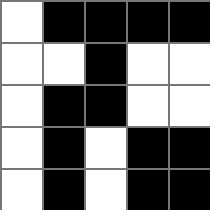[["white", "black", "black", "black", "black"], ["white", "white", "black", "white", "white"], ["white", "black", "black", "white", "white"], ["white", "black", "white", "black", "black"], ["white", "black", "white", "black", "black"]]